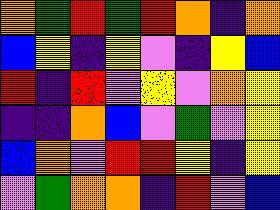[["orange", "green", "red", "green", "red", "orange", "indigo", "orange"], ["blue", "yellow", "indigo", "yellow", "violet", "indigo", "yellow", "blue"], ["red", "indigo", "red", "violet", "yellow", "violet", "orange", "yellow"], ["indigo", "indigo", "orange", "blue", "violet", "green", "violet", "yellow"], ["blue", "orange", "violet", "red", "red", "yellow", "indigo", "yellow"], ["violet", "green", "orange", "orange", "indigo", "red", "violet", "blue"]]